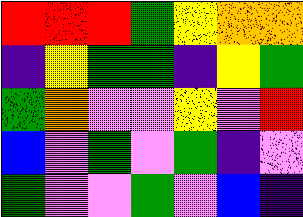[["red", "red", "red", "green", "yellow", "orange", "orange"], ["indigo", "yellow", "green", "green", "indigo", "yellow", "green"], ["green", "orange", "violet", "violet", "yellow", "violet", "red"], ["blue", "violet", "green", "violet", "green", "indigo", "violet"], ["green", "violet", "violet", "green", "violet", "blue", "indigo"]]